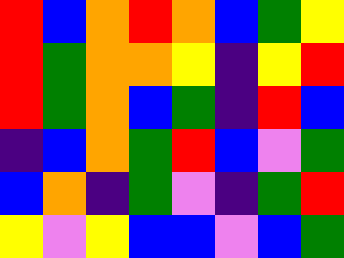[["red", "blue", "orange", "red", "orange", "blue", "green", "yellow"], ["red", "green", "orange", "orange", "yellow", "indigo", "yellow", "red"], ["red", "green", "orange", "blue", "green", "indigo", "red", "blue"], ["indigo", "blue", "orange", "green", "red", "blue", "violet", "green"], ["blue", "orange", "indigo", "green", "violet", "indigo", "green", "red"], ["yellow", "violet", "yellow", "blue", "blue", "violet", "blue", "green"]]